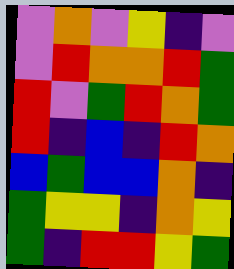[["violet", "orange", "violet", "yellow", "indigo", "violet"], ["violet", "red", "orange", "orange", "red", "green"], ["red", "violet", "green", "red", "orange", "green"], ["red", "indigo", "blue", "indigo", "red", "orange"], ["blue", "green", "blue", "blue", "orange", "indigo"], ["green", "yellow", "yellow", "indigo", "orange", "yellow"], ["green", "indigo", "red", "red", "yellow", "green"]]